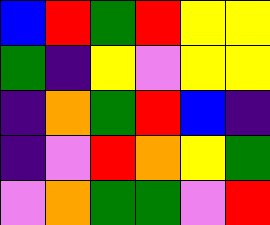[["blue", "red", "green", "red", "yellow", "yellow"], ["green", "indigo", "yellow", "violet", "yellow", "yellow"], ["indigo", "orange", "green", "red", "blue", "indigo"], ["indigo", "violet", "red", "orange", "yellow", "green"], ["violet", "orange", "green", "green", "violet", "red"]]